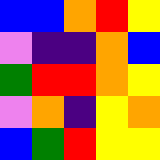[["blue", "blue", "orange", "red", "yellow"], ["violet", "indigo", "indigo", "orange", "blue"], ["green", "red", "red", "orange", "yellow"], ["violet", "orange", "indigo", "yellow", "orange"], ["blue", "green", "red", "yellow", "yellow"]]